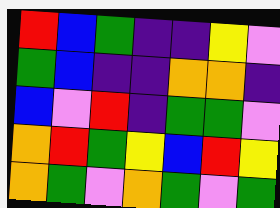[["red", "blue", "green", "indigo", "indigo", "yellow", "violet"], ["green", "blue", "indigo", "indigo", "orange", "orange", "indigo"], ["blue", "violet", "red", "indigo", "green", "green", "violet"], ["orange", "red", "green", "yellow", "blue", "red", "yellow"], ["orange", "green", "violet", "orange", "green", "violet", "green"]]